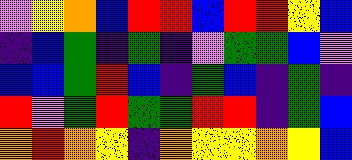[["violet", "yellow", "orange", "blue", "red", "red", "blue", "red", "red", "yellow", "blue"], ["indigo", "blue", "green", "indigo", "green", "indigo", "violet", "green", "green", "blue", "violet"], ["blue", "blue", "green", "red", "blue", "indigo", "green", "blue", "indigo", "green", "indigo"], ["red", "violet", "green", "red", "green", "green", "red", "red", "indigo", "green", "blue"], ["orange", "red", "orange", "yellow", "indigo", "orange", "yellow", "yellow", "orange", "yellow", "blue"]]